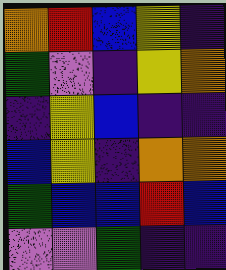[["orange", "red", "blue", "yellow", "indigo"], ["green", "violet", "indigo", "yellow", "orange"], ["indigo", "yellow", "blue", "indigo", "indigo"], ["blue", "yellow", "indigo", "orange", "orange"], ["green", "blue", "blue", "red", "blue"], ["violet", "violet", "green", "indigo", "indigo"]]